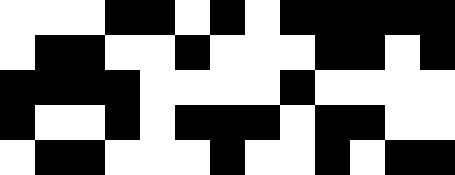[["white", "white", "white", "black", "black", "white", "black", "white", "black", "black", "black", "black", "black"], ["white", "black", "black", "white", "white", "black", "white", "white", "white", "black", "black", "white", "black"], ["black", "black", "black", "black", "white", "white", "white", "white", "black", "white", "white", "white", "white"], ["black", "white", "white", "black", "white", "black", "black", "black", "white", "black", "black", "white", "white"], ["white", "black", "black", "white", "white", "white", "black", "white", "white", "black", "white", "black", "black"]]